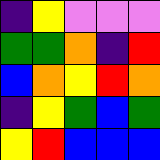[["indigo", "yellow", "violet", "violet", "violet"], ["green", "green", "orange", "indigo", "red"], ["blue", "orange", "yellow", "red", "orange"], ["indigo", "yellow", "green", "blue", "green"], ["yellow", "red", "blue", "blue", "blue"]]